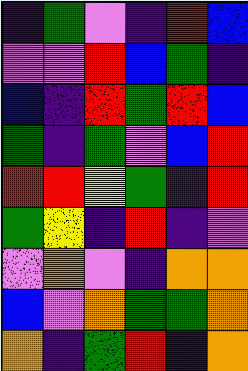[["indigo", "green", "violet", "indigo", "red", "blue"], ["violet", "violet", "red", "blue", "green", "indigo"], ["blue", "indigo", "red", "green", "red", "blue"], ["green", "indigo", "green", "violet", "blue", "red"], ["red", "red", "yellow", "green", "indigo", "red"], ["green", "yellow", "indigo", "red", "indigo", "violet"], ["violet", "orange", "violet", "indigo", "orange", "orange"], ["blue", "violet", "orange", "green", "green", "orange"], ["orange", "indigo", "green", "red", "indigo", "orange"]]